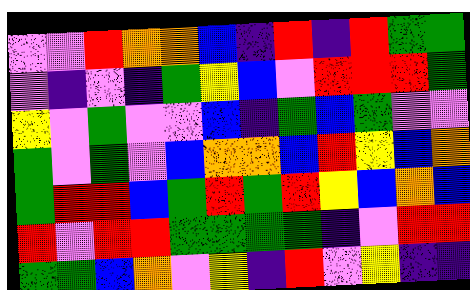[["violet", "violet", "red", "orange", "orange", "blue", "indigo", "red", "indigo", "red", "green", "green"], ["violet", "indigo", "violet", "indigo", "green", "yellow", "blue", "violet", "red", "red", "red", "green"], ["yellow", "violet", "green", "violet", "violet", "blue", "indigo", "green", "blue", "green", "violet", "violet"], ["green", "violet", "green", "violet", "blue", "orange", "orange", "blue", "red", "yellow", "blue", "orange"], ["green", "red", "red", "blue", "green", "red", "green", "red", "yellow", "blue", "orange", "blue"], ["red", "violet", "red", "red", "green", "green", "green", "green", "indigo", "violet", "red", "red"], ["green", "green", "blue", "orange", "violet", "yellow", "indigo", "red", "violet", "yellow", "indigo", "indigo"]]